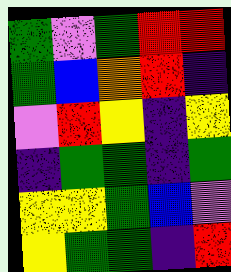[["green", "violet", "green", "red", "red"], ["green", "blue", "orange", "red", "indigo"], ["violet", "red", "yellow", "indigo", "yellow"], ["indigo", "green", "green", "indigo", "green"], ["yellow", "yellow", "green", "blue", "violet"], ["yellow", "green", "green", "indigo", "red"]]